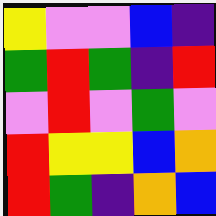[["yellow", "violet", "violet", "blue", "indigo"], ["green", "red", "green", "indigo", "red"], ["violet", "red", "violet", "green", "violet"], ["red", "yellow", "yellow", "blue", "orange"], ["red", "green", "indigo", "orange", "blue"]]